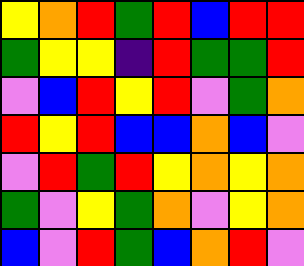[["yellow", "orange", "red", "green", "red", "blue", "red", "red"], ["green", "yellow", "yellow", "indigo", "red", "green", "green", "red"], ["violet", "blue", "red", "yellow", "red", "violet", "green", "orange"], ["red", "yellow", "red", "blue", "blue", "orange", "blue", "violet"], ["violet", "red", "green", "red", "yellow", "orange", "yellow", "orange"], ["green", "violet", "yellow", "green", "orange", "violet", "yellow", "orange"], ["blue", "violet", "red", "green", "blue", "orange", "red", "violet"]]